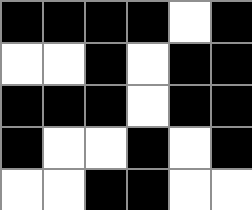[["black", "black", "black", "black", "white", "black"], ["white", "white", "black", "white", "black", "black"], ["black", "black", "black", "white", "black", "black"], ["black", "white", "white", "black", "white", "black"], ["white", "white", "black", "black", "white", "white"]]